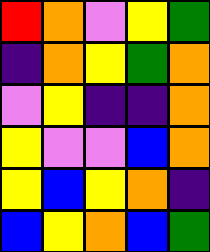[["red", "orange", "violet", "yellow", "green"], ["indigo", "orange", "yellow", "green", "orange"], ["violet", "yellow", "indigo", "indigo", "orange"], ["yellow", "violet", "violet", "blue", "orange"], ["yellow", "blue", "yellow", "orange", "indigo"], ["blue", "yellow", "orange", "blue", "green"]]